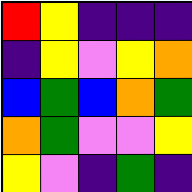[["red", "yellow", "indigo", "indigo", "indigo"], ["indigo", "yellow", "violet", "yellow", "orange"], ["blue", "green", "blue", "orange", "green"], ["orange", "green", "violet", "violet", "yellow"], ["yellow", "violet", "indigo", "green", "indigo"]]